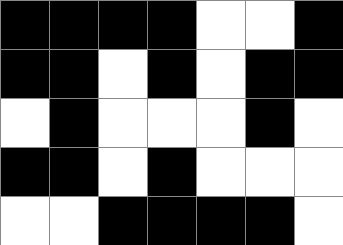[["black", "black", "black", "black", "white", "white", "black"], ["black", "black", "white", "black", "white", "black", "black"], ["white", "black", "white", "white", "white", "black", "white"], ["black", "black", "white", "black", "white", "white", "white"], ["white", "white", "black", "black", "black", "black", "white"]]